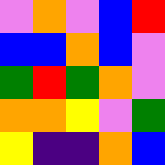[["violet", "orange", "violet", "blue", "red"], ["blue", "blue", "orange", "blue", "violet"], ["green", "red", "green", "orange", "violet"], ["orange", "orange", "yellow", "violet", "green"], ["yellow", "indigo", "indigo", "orange", "blue"]]